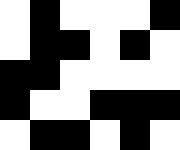[["white", "black", "white", "white", "white", "black"], ["white", "black", "black", "white", "black", "white"], ["black", "black", "white", "white", "white", "white"], ["black", "white", "white", "black", "black", "black"], ["white", "black", "black", "white", "black", "white"]]